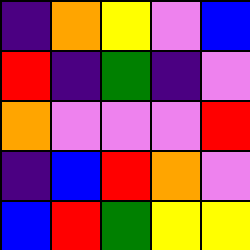[["indigo", "orange", "yellow", "violet", "blue"], ["red", "indigo", "green", "indigo", "violet"], ["orange", "violet", "violet", "violet", "red"], ["indigo", "blue", "red", "orange", "violet"], ["blue", "red", "green", "yellow", "yellow"]]